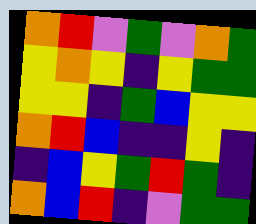[["orange", "red", "violet", "green", "violet", "orange", "green"], ["yellow", "orange", "yellow", "indigo", "yellow", "green", "green"], ["yellow", "yellow", "indigo", "green", "blue", "yellow", "yellow"], ["orange", "red", "blue", "indigo", "indigo", "yellow", "indigo"], ["indigo", "blue", "yellow", "green", "red", "green", "indigo"], ["orange", "blue", "red", "indigo", "violet", "green", "green"]]